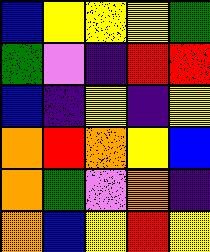[["blue", "yellow", "yellow", "yellow", "green"], ["green", "violet", "indigo", "red", "red"], ["blue", "indigo", "yellow", "indigo", "yellow"], ["orange", "red", "orange", "yellow", "blue"], ["orange", "green", "violet", "orange", "indigo"], ["orange", "blue", "yellow", "red", "yellow"]]